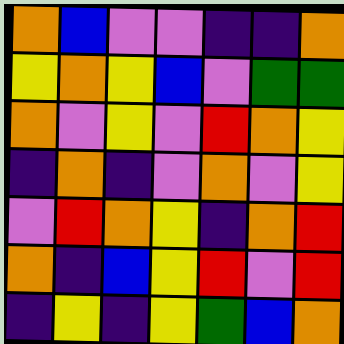[["orange", "blue", "violet", "violet", "indigo", "indigo", "orange"], ["yellow", "orange", "yellow", "blue", "violet", "green", "green"], ["orange", "violet", "yellow", "violet", "red", "orange", "yellow"], ["indigo", "orange", "indigo", "violet", "orange", "violet", "yellow"], ["violet", "red", "orange", "yellow", "indigo", "orange", "red"], ["orange", "indigo", "blue", "yellow", "red", "violet", "red"], ["indigo", "yellow", "indigo", "yellow", "green", "blue", "orange"]]